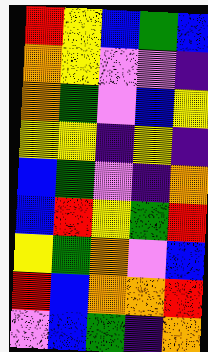[["red", "yellow", "blue", "green", "blue"], ["orange", "yellow", "violet", "violet", "indigo"], ["orange", "green", "violet", "blue", "yellow"], ["yellow", "yellow", "indigo", "yellow", "indigo"], ["blue", "green", "violet", "indigo", "orange"], ["blue", "red", "yellow", "green", "red"], ["yellow", "green", "orange", "violet", "blue"], ["red", "blue", "orange", "orange", "red"], ["violet", "blue", "green", "indigo", "orange"]]